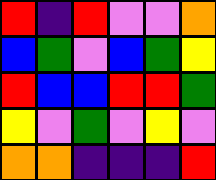[["red", "indigo", "red", "violet", "violet", "orange"], ["blue", "green", "violet", "blue", "green", "yellow"], ["red", "blue", "blue", "red", "red", "green"], ["yellow", "violet", "green", "violet", "yellow", "violet"], ["orange", "orange", "indigo", "indigo", "indigo", "red"]]